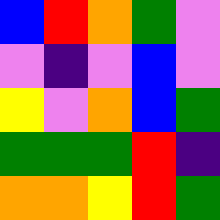[["blue", "red", "orange", "green", "violet"], ["violet", "indigo", "violet", "blue", "violet"], ["yellow", "violet", "orange", "blue", "green"], ["green", "green", "green", "red", "indigo"], ["orange", "orange", "yellow", "red", "green"]]